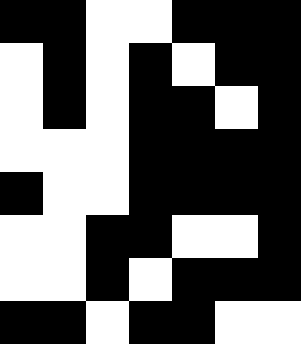[["black", "black", "white", "white", "black", "black", "black"], ["white", "black", "white", "black", "white", "black", "black"], ["white", "black", "white", "black", "black", "white", "black"], ["white", "white", "white", "black", "black", "black", "black"], ["black", "white", "white", "black", "black", "black", "black"], ["white", "white", "black", "black", "white", "white", "black"], ["white", "white", "black", "white", "black", "black", "black"], ["black", "black", "white", "black", "black", "white", "white"]]